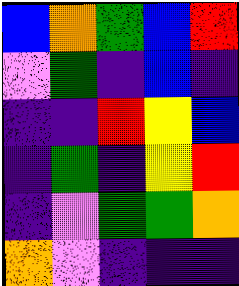[["blue", "orange", "green", "blue", "red"], ["violet", "green", "indigo", "blue", "indigo"], ["indigo", "indigo", "red", "yellow", "blue"], ["indigo", "green", "indigo", "yellow", "red"], ["indigo", "violet", "green", "green", "orange"], ["orange", "violet", "indigo", "indigo", "indigo"]]